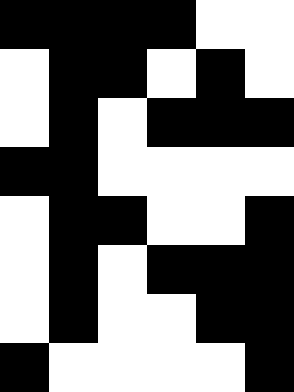[["black", "black", "black", "black", "white", "white"], ["white", "black", "black", "white", "black", "white"], ["white", "black", "white", "black", "black", "black"], ["black", "black", "white", "white", "white", "white"], ["white", "black", "black", "white", "white", "black"], ["white", "black", "white", "black", "black", "black"], ["white", "black", "white", "white", "black", "black"], ["black", "white", "white", "white", "white", "black"]]